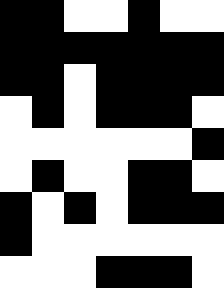[["black", "black", "white", "white", "black", "white", "white"], ["black", "black", "black", "black", "black", "black", "black"], ["black", "black", "white", "black", "black", "black", "black"], ["white", "black", "white", "black", "black", "black", "white"], ["white", "white", "white", "white", "white", "white", "black"], ["white", "black", "white", "white", "black", "black", "white"], ["black", "white", "black", "white", "black", "black", "black"], ["black", "white", "white", "white", "white", "white", "white"], ["white", "white", "white", "black", "black", "black", "white"]]